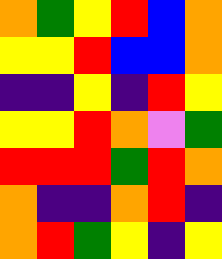[["orange", "green", "yellow", "red", "blue", "orange"], ["yellow", "yellow", "red", "blue", "blue", "orange"], ["indigo", "indigo", "yellow", "indigo", "red", "yellow"], ["yellow", "yellow", "red", "orange", "violet", "green"], ["red", "red", "red", "green", "red", "orange"], ["orange", "indigo", "indigo", "orange", "red", "indigo"], ["orange", "red", "green", "yellow", "indigo", "yellow"]]